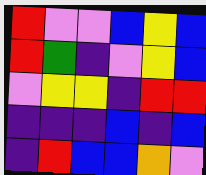[["red", "violet", "violet", "blue", "yellow", "blue"], ["red", "green", "indigo", "violet", "yellow", "blue"], ["violet", "yellow", "yellow", "indigo", "red", "red"], ["indigo", "indigo", "indigo", "blue", "indigo", "blue"], ["indigo", "red", "blue", "blue", "orange", "violet"]]